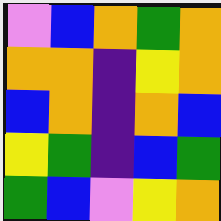[["violet", "blue", "orange", "green", "orange"], ["orange", "orange", "indigo", "yellow", "orange"], ["blue", "orange", "indigo", "orange", "blue"], ["yellow", "green", "indigo", "blue", "green"], ["green", "blue", "violet", "yellow", "orange"]]